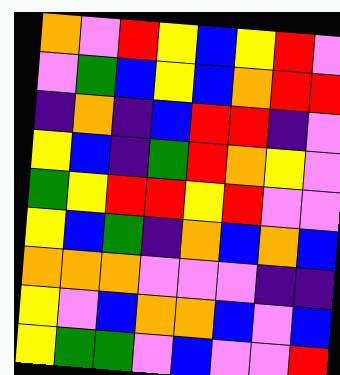[["orange", "violet", "red", "yellow", "blue", "yellow", "red", "violet"], ["violet", "green", "blue", "yellow", "blue", "orange", "red", "red"], ["indigo", "orange", "indigo", "blue", "red", "red", "indigo", "violet"], ["yellow", "blue", "indigo", "green", "red", "orange", "yellow", "violet"], ["green", "yellow", "red", "red", "yellow", "red", "violet", "violet"], ["yellow", "blue", "green", "indigo", "orange", "blue", "orange", "blue"], ["orange", "orange", "orange", "violet", "violet", "violet", "indigo", "indigo"], ["yellow", "violet", "blue", "orange", "orange", "blue", "violet", "blue"], ["yellow", "green", "green", "violet", "blue", "violet", "violet", "red"]]